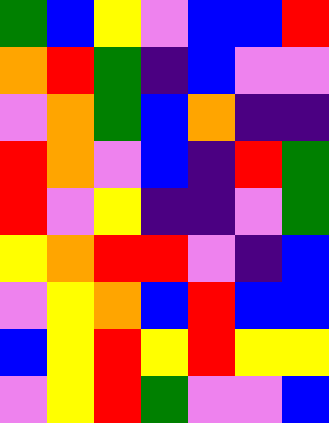[["green", "blue", "yellow", "violet", "blue", "blue", "red"], ["orange", "red", "green", "indigo", "blue", "violet", "violet"], ["violet", "orange", "green", "blue", "orange", "indigo", "indigo"], ["red", "orange", "violet", "blue", "indigo", "red", "green"], ["red", "violet", "yellow", "indigo", "indigo", "violet", "green"], ["yellow", "orange", "red", "red", "violet", "indigo", "blue"], ["violet", "yellow", "orange", "blue", "red", "blue", "blue"], ["blue", "yellow", "red", "yellow", "red", "yellow", "yellow"], ["violet", "yellow", "red", "green", "violet", "violet", "blue"]]